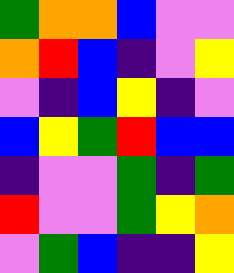[["green", "orange", "orange", "blue", "violet", "violet"], ["orange", "red", "blue", "indigo", "violet", "yellow"], ["violet", "indigo", "blue", "yellow", "indigo", "violet"], ["blue", "yellow", "green", "red", "blue", "blue"], ["indigo", "violet", "violet", "green", "indigo", "green"], ["red", "violet", "violet", "green", "yellow", "orange"], ["violet", "green", "blue", "indigo", "indigo", "yellow"]]